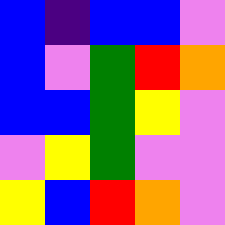[["blue", "indigo", "blue", "blue", "violet"], ["blue", "violet", "green", "red", "orange"], ["blue", "blue", "green", "yellow", "violet"], ["violet", "yellow", "green", "violet", "violet"], ["yellow", "blue", "red", "orange", "violet"]]